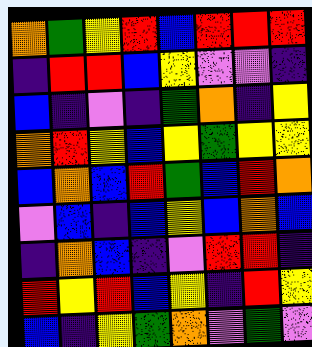[["orange", "green", "yellow", "red", "blue", "red", "red", "red"], ["indigo", "red", "red", "blue", "yellow", "violet", "violet", "indigo"], ["blue", "indigo", "violet", "indigo", "green", "orange", "indigo", "yellow"], ["orange", "red", "yellow", "blue", "yellow", "green", "yellow", "yellow"], ["blue", "orange", "blue", "red", "green", "blue", "red", "orange"], ["violet", "blue", "indigo", "blue", "yellow", "blue", "orange", "blue"], ["indigo", "orange", "blue", "indigo", "violet", "red", "red", "indigo"], ["red", "yellow", "red", "blue", "yellow", "indigo", "red", "yellow"], ["blue", "indigo", "yellow", "green", "orange", "violet", "green", "violet"]]